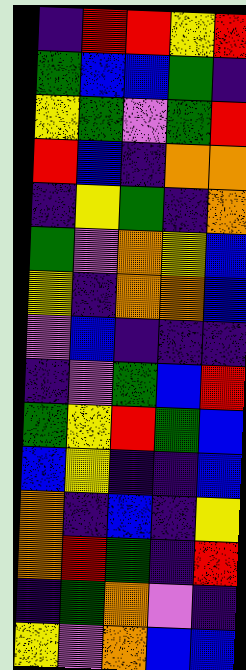[["indigo", "red", "red", "yellow", "red"], ["green", "blue", "blue", "green", "indigo"], ["yellow", "green", "violet", "green", "red"], ["red", "blue", "indigo", "orange", "orange"], ["indigo", "yellow", "green", "indigo", "orange"], ["green", "violet", "orange", "yellow", "blue"], ["yellow", "indigo", "orange", "orange", "blue"], ["violet", "blue", "indigo", "indigo", "indigo"], ["indigo", "violet", "green", "blue", "red"], ["green", "yellow", "red", "green", "blue"], ["blue", "yellow", "indigo", "indigo", "blue"], ["orange", "indigo", "blue", "indigo", "yellow"], ["orange", "red", "green", "indigo", "red"], ["indigo", "green", "orange", "violet", "indigo"], ["yellow", "violet", "orange", "blue", "blue"]]